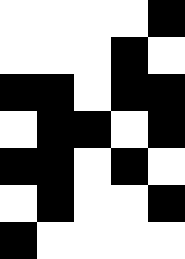[["white", "white", "white", "white", "black"], ["white", "white", "white", "black", "white"], ["black", "black", "white", "black", "black"], ["white", "black", "black", "white", "black"], ["black", "black", "white", "black", "white"], ["white", "black", "white", "white", "black"], ["black", "white", "white", "white", "white"]]